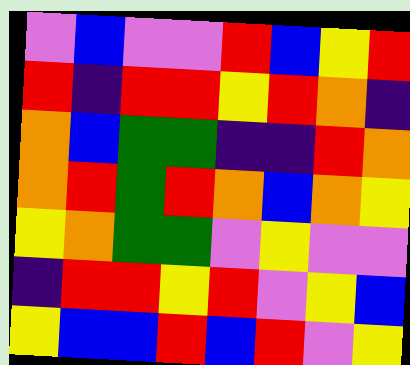[["violet", "blue", "violet", "violet", "red", "blue", "yellow", "red"], ["red", "indigo", "red", "red", "yellow", "red", "orange", "indigo"], ["orange", "blue", "green", "green", "indigo", "indigo", "red", "orange"], ["orange", "red", "green", "red", "orange", "blue", "orange", "yellow"], ["yellow", "orange", "green", "green", "violet", "yellow", "violet", "violet"], ["indigo", "red", "red", "yellow", "red", "violet", "yellow", "blue"], ["yellow", "blue", "blue", "red", "blue", "red", "violet", "yellow"]]